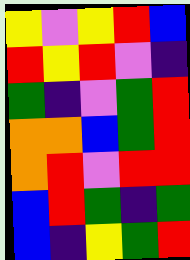[["yellow", "violet", "yellow", "red", "blue"], ["red", "yellow", "red", "violet", "indigo"], ["green", "indigo", "violet", "green", "red"], ["orange", "orange", "blue", "green", "red"], ["orange", "red", "violet", "red", "red"], ["blue", "red", "green", "indigo", "green"], ["blue", "indigo", "yellow", "green", "red"]]